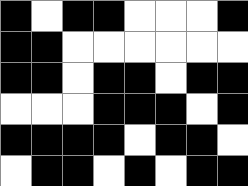[["black", "white", "black", "black", "white", "white", "white", "black"], ["black", "black", "white", "white", "white", "white", "white", "white"], ["black", "black", "white", "black", "black", "white", "black", "black"], ["white", "white", "white", "black", "black", "black", "white", "black"], ["black", "black", "black", "black", "white", "black", "black", "white"], ["white", "black", "black", "white", "black", "white", "black", "black"]]